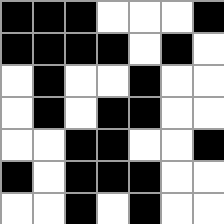[["black", "black", "black", "white", "white", "white", "black"], ["black", "black", "black", "black", "white", "black", "white"], ["white", "black", "white", "white", "black", "white", "white"], ["white", "black", "white", "black", "black", "white", "white"], ["white", "white", "black", "black", "white", "white", "black"], ["black", "white", "black", "black", "black", "white", "white"], ["white", "white", "black", "white", "black", "white", "white"]]